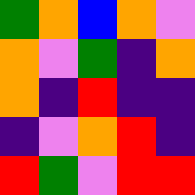[["green", "orange", "blue", "orange", "violet"], ["orange", "violet", "green", "indigo", "orange"], ["orange", "indigo", "red", "indigo", "indigo"], ["indigo", "violet", "orange", "red", "indigo"], ["red", "green", "violet", "red", "red"]]